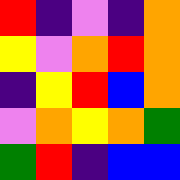[["red", "indigo", "violet", "indigo", "orange"], ["yellow", "violet", "orange", "red", "orange"], ["indigo", "yellow", "red", "blue", "orange"], ["violet", "orange", "yellow", "orange", "green"], ["green", "red", "indigo", "blue", "blue"]]